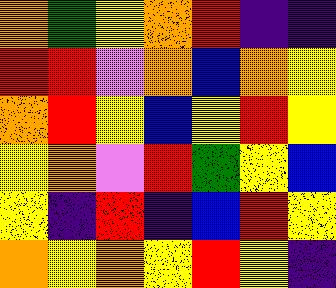[["orange", "green", "yellow", "orange", "red", "indigo", "indigo"], ["red", "red", "violet", "orange", "blue", "orange", "yellow"], ["orange", "red", "yellow", "blue", "yellow", "red", "yellow"], ["yellow", "orange", "violet", "red", "green", "yellow", "blue"], ["yellow", "indigo", "red", "indigo", "blue", "red", "yellow"], ["orange", "yellow", "orange", "yellow", "red", "yellow", "indigo"]]